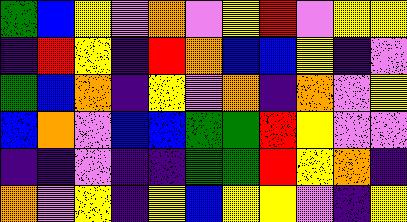[["green", "blue", "yellow", "violet", "orange", "violet", "yellow", "red", "violet", "yellow", "yellow"], ["indigo", "red", "yellow", "indigo", "red", "orange", "blue", "blue", "yellow", "indigo", "violet"], ["green", "blue", "orange", "indigo", "yellow", "violet", "orange", "indigo", "orange", "violet", "yellow"], ["blue", "orange", "violet", "blue", "blue", "green", "green", "red", "yellow", "violet", "violet"], ["indigo", "indigo", "violet", "indigo", "indigo", "green", "green", "red", "yellow", "orange", "indigo"], ["orange", "violet", "yellow", "indigo", "yellow", "blue", "yellow", "yellow", "violet", "indigo", "yellow"]]